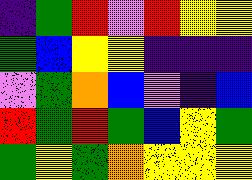[["indigo", "green", "red", "violet", "red", "yellow", "yellow"], ["green", "blue", "yellow", "yellow", "indigo", "indigo", "indigo"], ["violet", "green", "orange", "blue", "violet", "indigo", "blue"], ["red", "green", "red", "green", "blue", "yellow", "green"], ["green", "yellow", "green", "orange", "yellow", "yellow", "yellow"]]